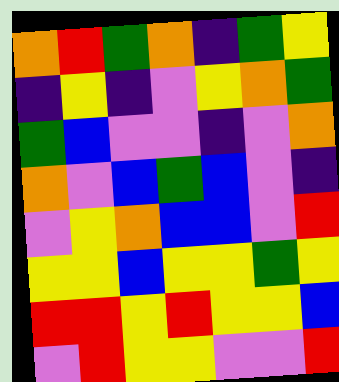[["orange", "red", "green", "orange", "indigo", "green", "yellow"], ["indigo", "yellow", "indigo", "violet", "yellow", "orange", "green"], ["green", "blue", "violet", "violet", "indigo", "violet", "orange"], ["orange", "violet", "blue", "green", "blue", "violet", "indigo"], ["violet", "yellow", "orange", "blue", "blue", "violet", "red"], ["yellow", "yellow", "blue", "yellow", "yellow", "green", "yellow"], ["red", "red", "yellow", "red", "yellow", "yellow", "blue"], ["violet", "red", "yellow", "yellow", "violet", "violet", "red"]]